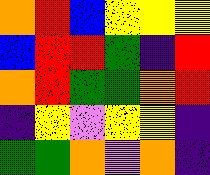[["orange", "red", "blue", "yellow", "yellow", "yellow"], ["blue", "red", "red", "green", "indigo", "red"], ["orange", "red", "green", "green", "orange", "red"], ["indigo", "yellow", "violet", "yellow", "yellow", "indigo"], ["green", "green", "orange", "violet", "orange", "indigo"]]